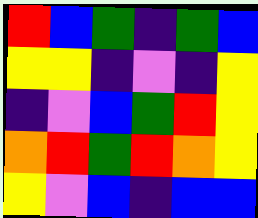[["red", "blue", "green", "indigo", "green", "blue"], ["yellow", "yellow", "indigo", "violet", "indigo", "yellow"], ["indigo", "violet", "blue", "green", "red", "yellow"], ["orange", "red", "green", "red", "orange", "yellow"], ["yellow", "violet", "blue", "indigo", "blue", "blue"]]